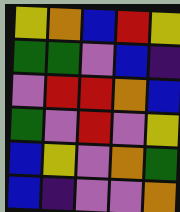[["yellow", "orange", "blue", "red", "yellow"], ["green", "green", "violet", "blue", "indigo"], ["violet", "red", "red", "orange", "blue"], ["green", "violet", "red", "violet", "yellow"], ["blue", "yellow", "violet", "orange", "green"], ["blue", "indigo", "violet", "violet", "orange"]]